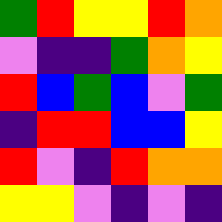[["green", "red", "yellow", "yellow", "red", "orange"], ["violet", "indigo", "indigo", "green", "orange", "yellow"], ["red", "blue", "green", "blue", "violet", "green"], ["indigo", "red", "red", "blue", "blue", "yellow"], ["red", "violet", "indigo", "red", "orange", "orange"], ["yellow", "yellow", "violet", "indigo", "violet", "indigo"]]